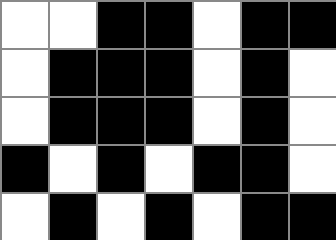[["white", "white", "black", "black", "white", "black", "black"], ["white", "black", "black", "black", "white", "black", "white"], ["white", "black", "black", "black", "white", "black", "white"], ["black", "white", "black", "white", "black", "black", "white"], ["white", "black", "white", "black", "white", "black", "black"]]